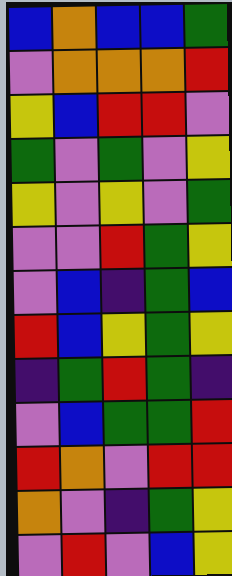[["blue", "orange", "blue", "blue", "green"], ["violet", "orange", "orange", "orange", "red"], ["yellow", "blue", "red", "red", "violet"], ["green", "violet", "green", "violet", "yellow"], ["yellow", "violet", "yellow", "violet", "green"], ["violet", "violet", "red", "green", "yellow"], ["violet", "blue", "indigo", "green", "blue"], ["red", "blue", "yellow", "green", "yellow"], ["indigo", "green", "red", "green", "indigo"], ["violet", "blue", "green", "green", "red"], ["red", "orange", "violet", "red", "red"], ["orange", "violet", "indigo", "green", "yellow"], ["violet", "red", "violet", "blue", "yellow"]]